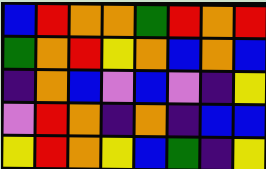[["blue", "red", "orange", "orange", "green", "red", "orange", "red"], ["green", "orange", "red", "yellow", "orange", "blue", "orange", "blue"], ["indigo", "orange", "blue", "violet", "blue", "violet", "indigo", "yellow"], ["violet", "red", "orange", "indigo", "orange", "indigo", "blue", "blue"], ["yellow", "red", "orange", "yellow", "blue", "green", "indigo", "yellow"]]